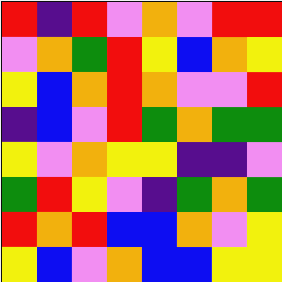[["red", "indigo", "red", "violet", "orange", "violet", "red", "red"], ["violet", "orange", "green", "red", "yellow", "blue", "orange", "yellow"], ["yellow", "blue", "orange", "red", "orange", "violet", "violet", "red"], ["indigo", "blue", "violet", "red", "green", "orange", "green", "green"], ["yellow", "violet", "orange", "yellow", "yellow", "indigo", "indigo", "violet"], ["green", "red", "yellow", "violet", "indigo", "green", "orange", "green"], ["red", "orange", "red", "blue", "blue", "orange", "violet", "yellow"], ["yellow", "blue", "violet", "orange", "blue", "blue", "yellow", "yellow"]]